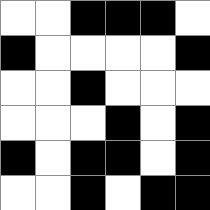[["white", "white", "black", "black", "black", "white"], ["black", "white", "white", "white", "white", "black"], ["white", "white", "black", "white", "white", "white"], ["white", "white", "white", "black", "white", "black"], ["black", "white", "black", "black", "white", "black"], ["white", "white", "black", "white", "black", "black"]]